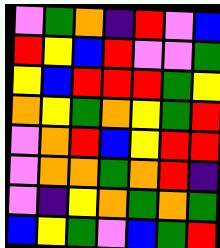[["violet", "green", "orange", "indigo", "red", "violet", "blue"], ["red", "yellow", "blue", "red", "violet", "violet", "green"], ["yellow", "blue", "red", "red", "red", "green", "yellow"], ["orange", "yellow", "green", "orange", "yellow", "green", "red"], ["violet", "orange", "red", "blue", "yellow", "red", "red"], ["violet", "orange", "orange", "green", "orange", "red", "indigo"], ["violet", "indigo", "yellow", "orange", "green", "orange", "green"], ["blue", "yellow", "green", "violet", "blue", "green", "red"]]